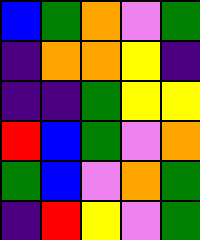[["blue", "green", "orange", "violet", "green"], ["indigo", "orange", "orange", "yellow", "indigo"], ["indigo", "indigo", "green", "yellow", "yellow"], ["red", "blue", "green", "violet", "orange"], ["green", "blue", "violet", "orange", "green"], ["indigo", "red", "yellow", "violet", "green"]]